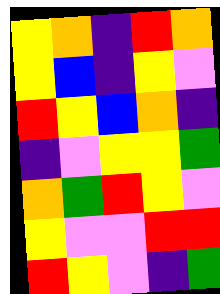[["yellow", "orange", "indigo", "red", "orange"], ["yellow", "blue", "indigo", "yellow", "violet"], ["red", "yellow", "blue", "orange", "indigo"], ["indigo", "violet", "yellow", "yellow", "green"], ["orange", "green", "red", "yellow", "violet"], ["yellow", "violet", "violet", "red", "red"], ["red", "yellow", "violet", "indigo", "green"]]